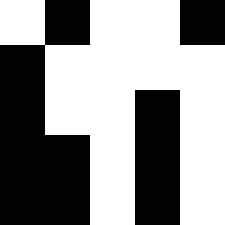[["white", "black", "white", "white", "black"], ["black", "white", "white", "white", "white"], ["black", "white", "white", "black", "white"], ["black", "black", "white", "black", "white"], ["black", "black", "white", "black", "white"]]